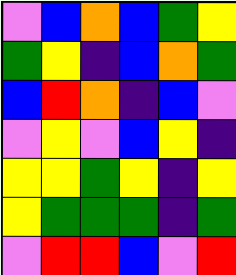[["violet", "blue", "orange", "blue", "green", "yellow"], ["green", "yellow", "indigo", "blue", "orange", "green"], ["blue", "red", "orange", "indigo", "blue", "violet"], ["violet", "yellow", "violet", "blue", "yellow", "indigo"], ["yellow", "yellow", "green", "yellow", "indigo", "yellow"], ["yellow", "green", "green", "green", "indigo", "green"], ["violet", "red", "red", "blue", "violet", "red"]]